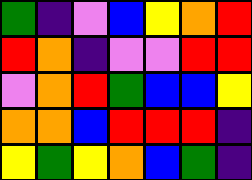[["green", "indigo", "violet", "blue", "yellow", "orange", "red"], ["red", "orange", "indigo", "violet", "violet", "red", "red"], ["violet", "orange", "red", "green", "blue", "blue", "yellow"], ["orange", "orange", "blue", "red", "red", "red", "indigo"], ["yellow", "green", "yellow", "orange", "blue", "green", "indigo"]]